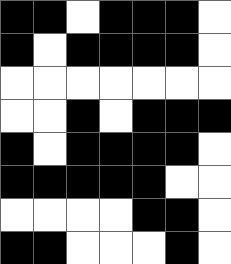[["black", "black", "white", "black", "black", "black", "white"], ["black", "white", "black", "black", "black", "black", "white"], ["white", "white", "white", "white", "white", "white", "white"], ["white", "white", "black", "white", "black", "black", "black"], ["black", "white", "black", "black", "black", "black", "white"], ["black", "black", "black", "black", "black", "white", "white"], ["white", "white", "white", "white", "black", "black", "white"], ["black", "black", "white", "white", "white", "black", "white"]]